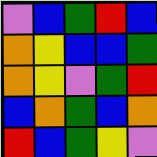[["violet", "blue", "green", "red", "blue"], ["orange", "yellow", "blue", "blue", "green"], ["orange", "yellow", "violet", "green", "red"], ["blue", "orange", "green", "blue", "orange"], ["red", "blue", "green", "yellow", "violet"]]